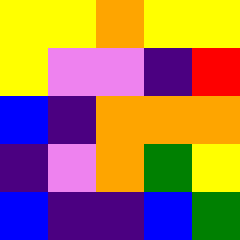[["yellow", "yellow", "orange", "yellow", "yellow"], ["yellow", "violet", "violet", "indigo", "red"], ["blue", "indigo", "orange", "orange", "orange"], ["indigo", "violet", "orange", "green", "yellow"], ["blue", "indigo", "indigo", "blue", "green"]]